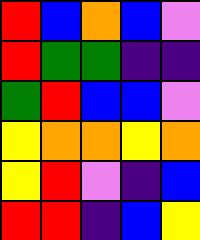[["red", "blue", "orange", "blue", "violet"], ["red", "green", "green", "indigo", "indigo"], ["green", "red", "blue", "blue", "violet"], ["yellow", "orange", "orange", "yellow", "orange"], ["yellow", "red", "violet", "indigo", "blue"], ["red", "red", "indigo", "blue", "yellow"]]